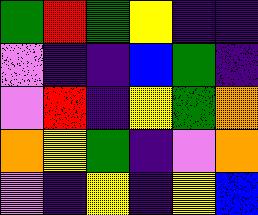[["green", "red", "green", "yellow", "indigo", "indigo"], ["violet", "indigo", "indigo", "blue", "green", "indigo"], ["violet", "red", "indigo", "yellow", "green", "orange"], ["orange", "yellow", "green", "indigo", "violet", "orange"], ["violet", "indigo", "yellow", "indigo", "yellow", "blue"]]